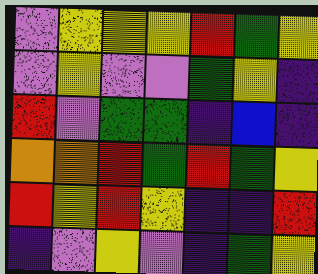[["violet", "yellow", "yellow", "yellow", "red", "green", "yellow"], ["violet", "yellow", "violet", "violet", "green", "yellow", "indigo"], ["red", "violet", "green", "green", "indigo", "blue", "indigo"], ["orange", "orange", "red", "green", "red", "green", "yellow"], ["red", "yellow", "red", "yellow", "indigo", "indigo", "red"], ["indigo", "violet", "yellow", "violet", "indigo", "green", "yellow"]]